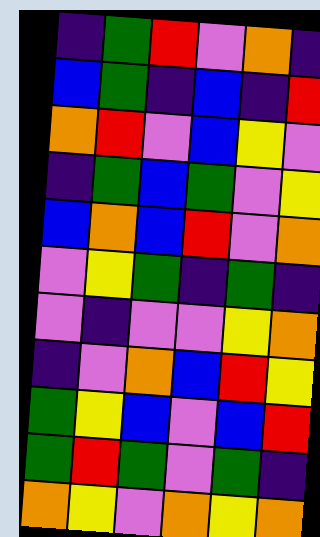[["indigo", "green", "red", "violet", "orange", "indigo"], ["blue", "green", "indigo", "blue", "indigo", "red"], ["orange", "red", "violet", "blue", "yellow", "violet"], ["indigo", "green", "blue", "green", "violet", "yellow"], ["blue", "orange", "blue", "red", "violet", "orange"], ["violet", "yellow", "green", "indigo", "green", "indigo"], ["violet", "indigo", "violet", "violet", "yellow", "orange"], ["indigo", "violet", "orange", "blue", "red", "yellow"], ["green", "yellow", "blue", "violet", "blue", "red"], ["green", "red", "green", "violet", "green", "indigo"], ["orange", "yellow", "violet", "orange", "yellow", "orange"]]